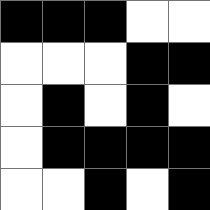[["black", "black", "black", "white", "white"], ["white", "white", "white", "black", "black"], ["white", "black", "white", "black", "white"], ["white", "black", "black", "black", "black"], ["white", "white", "black", "white", "black"]]